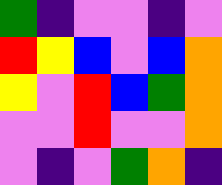[["green", "indigo", "violet", "violet", "indigo", "violet"], ["red", "yellow", "blue", "violet", "blue", "orange"], ["yellow", "violet", "red", "blue", "green", "orange"], ["violet", "violet", "red", "violet", "violet", "orange"], ["violet", "indigo", "violet", "green", "orange", "indigo"]]